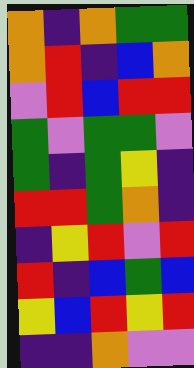[["orange", "indigo", "orange", "green", "green"], ["orange", "red", "indigo", "blue", "orange"], ["violet", "red", "blue", "red", "red"], ["green", "violet", "green", "green", "violet"], ["green", "indigo", "green", "yellow", "indigo"], ["red", "red", "green", "orange", "indigo"], ["indigo", "yellow", "red", "violet", "red"], ["red", "indigo", "blue", "green", "blue"], ["yellow", "blue", "red", "yellow", "red"], ["indigo", "indigo", "orange", "violet", "violet"]]